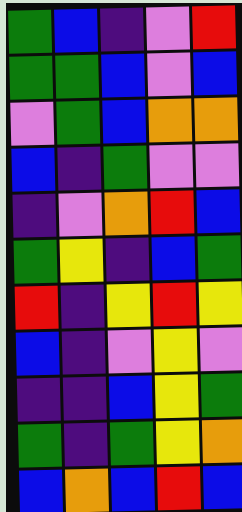[["green", "blue", "indigo", "violet", "red"], ["green", "green", "blue", "violet", "blue"], ["violet", "green", "blue", "orange", "orange"], ["blue", "indigo", "green", "violet", "violet"], ["indigo", "violet", "orange", "red", "blue"], ["green", "yellow", "indigo", "blue", "green"], ["red", "indigo", "yellow", "red", "yellow"], ["blue", "indigo", "violet", "yellow", "violet"], ["indigo", "indigo", "blue", "yellow", "green"], ["green", "indigo", "green", "yellow", "orange"], ["blue", "orange", "blue", "red", "blue"]]